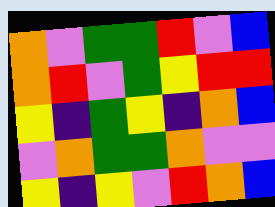[["orange", "violet", "green", "green", "red", "violet", "blue"], ["orange", "red", "violet", "green", "yellow", "red", "red"], ["yellow", "indigo", "green", "yellow", "indigo", "orange", "blue"], ["violet", "orange", "green", "green", "orange", "violet", "violet"], ["yellow", "indigo", "yellow", "violet", "red", "orange", "blue"]]